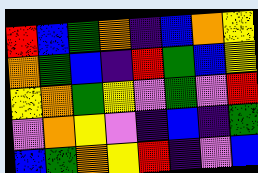[["red", "blue", "green", "orange", "indigo", "blue", "orange", "yellow"], ["orange", "green", "blue", "indigo", "red", "green", "blue", "yellow"], ["yellow", "orange", "green", "yellow", "violet", "green", "violet", "red"], ["violet", "orange", "yellow", "violet", "indigo", "blue", "indigo", "green"], ["blue", "green", "orange", "yellow", "red", "indigo", "violet", "blue"]]